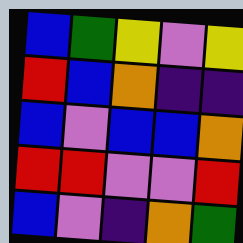[["blue", "green", "yellow", "violet", "yellow"], ["red", "blue", "orange", "indigo", "indigo"], ["blue", "violet", "blue", "blue", "orange"], ["red", "red", "violet", "violet", "red"], ["blue", "violet", "indigo", "orange", "green"]]